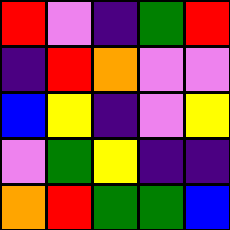[["red", "violet", "indigo", "green", "red"], ["indigo", "red", "orange", "violet", "violet"], ["blue", "yellow", "indigo", "violet", "yellow"], ["violet", "green", "yellow", "indigo", "indigo"], ["orange", "red", "green", "green", "blue"]]